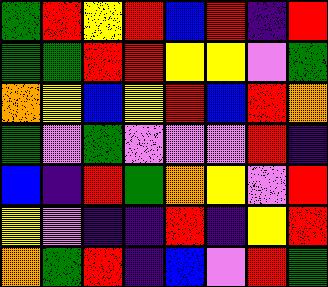[["green", "red", "yellow", "red", "blue", "red", "indigo", "red"], ["green", "green", "red", "red", "yellow", "yellow", "violet", "green"], ["orange", "yellow", "blue", "yellow", "red", "blue", "red", "orange"], ["green", "violet", "green", "violet", "violet", "violet", "red", "indigo"], ["blue", "indigo", "red", "green", "orange", "yellow", "violet", "red"], ["yellow", "violet", "indigo", "indigo", "red", "indigo", "yellow", "red"], ["orange", "green", "red", "indigo", "blue", "violet", "red", "green"]]